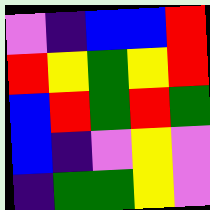[["violet", "indigo", "blue", "blue", "red"], ["red", "yellow", "green", "yellow", "red"], ["blue", "red", "green", "red", "green"], ["blue", "indigo", "violet", "yellow", "violet"], ["indigo", "green", "green", "yellow", "violet"]]